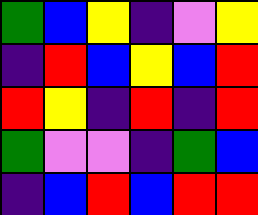[["green", "blue", "yellow", "indigo", "violet", "yellow"], ["indigo", "red", "blue", "yellow", "blue", "red"], ["red", "yellow", "indigo", "red", "indigo", "red"], ["green", "violet", "violet", "indigo", "green", "blue"], ["indigo", "blue", "red", "blue", "red", "red"]]